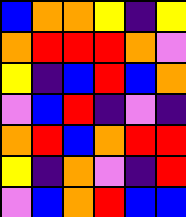[["blue", "orange", "orange", "yellow", "indigo", "yellow"], ["orange", "red", "red", "red", "orange", "violet"], ["yellow", "indigo", "blue", "red", "blue", "orange"], ["violet", "blue", "red", "indigo", "violet", "indigo"], ["orange", "red", "blue", "orange", "red", "red"], ["yellow", "indigo", "orange", "violet", "indigo", "red"], ["violet", "blue", "orange", "red", "blue", "blue"]]